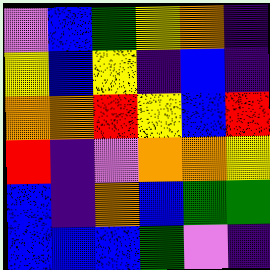[["violet", "blue", "green", "yellow", "orange", "indigo"], ["yellow", "blue", "yellow", "indigo", "blue", "indigo"], ["orange", "orange", "red", "yellow", "blue", "red"], ["red", "indigo", "violet", "orange", "orange", "yellow"], ["blue", "indigo", "orange", "blue", "green", "green"], ["blue", "blue", "blue", "green", "violet", "indigo"]]